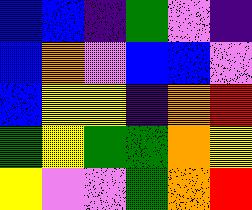[["blue", "blue", "indigo", "green", "violet", "indigo"], ["blue", "orange", "violet", "blue", "blue", "violet"], ["blue", "yellow", "yellow", "indigo", "orange", "red"], ["green", "yellow", "green", "green", "orange", "yellow"], ["yellow", "violet", "violet", "green", "orange", "red"]]